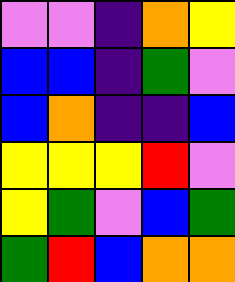[["violet", "violet", "indigo", "orange", "yellow"], ["blue", "blue", "indigo", "green", "violet"], ["blue", "orange", "indigo", "indigo", "blue"], ["yellow", "yellow", "yellow", "red", "violet"], ["yellow", "green", "violet", "blue", "green"], ["green", "red", "blue", "orange", "orange"]]